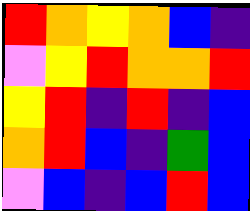[["red", "orange", "yellow", "orange", "blue", "indigo"], ["violet", "yellow", "red", "orange", "orange", "red"], ["yellow", "red", "indigo", "red", "indigo", "blue"], ["orange", "red", "blue", "indigo", "green", "blue"], ["violet", "blue", "indigo", "blue", "red", "blue"]]